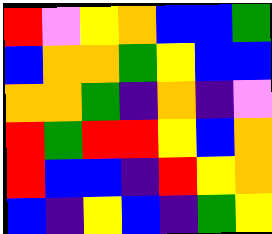[["red", "violet", "yellow", "orange", "blue", "blue", "green"], ["blue", "orange", "orange", "green", "yellow", "blue", "blue"], ["orange", "orange", "green", "indigo", "orange", "indigo", "violet"], ["red", "green", "red", "red", "yellow", "blue", "orange"], ["red", "blue", "blue", "indigo", "red", "yellow", "orange"], ["blue", "indigo", "yellow", "blue", "indigo", "green", "yellow"]]